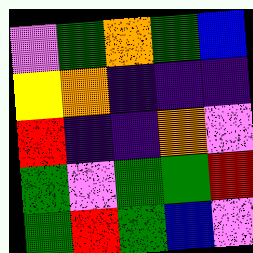[["violet", "green", "orange", "green", "blue"], ["yellow", "orange", "indigo", "indigo", "indigo"], ["red", "indigo", "indigo", "orange", "violet"], ["green", "violet", "green", "green", "red"], ["green", "red", "green", "blue", "violet"]]